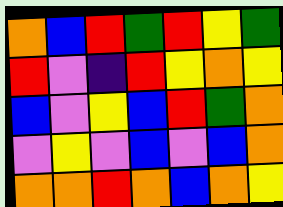[["orange", "blue", "red", "green", "red", "yellow", "green"], ["red", "violet", "indigo", "red", "yellow", "orange", "yellow"], ["blue", "violet", "yellow", "blue", "red", "green", "orange"], ["violet", "yellow", "violet", "blue", "violet", "blue", "orange"], ["orange", "orange", "red", "orange", "blue", "orange", "yellow"]]